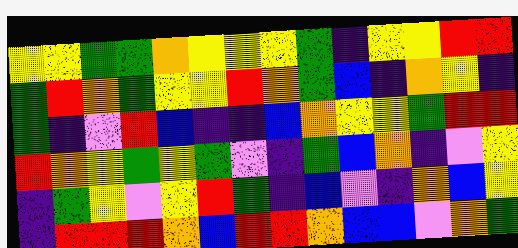[["yellow", "yellow", "green", "green", "orange", "yellow", "yellow", "yellow", "green", "indigo", "yellow", "yellow", "red", "red"], ["green", "red", "orange", "green", "yellow", "yellow", "red", "orange", "green", "blue", "indigo", "orange", "yellow", "indigo"], ["green", "indigo", "violet", "red", "blue", "indigo", "indigo", "blue", "orange", "yellow", "yellow", "green", "red", "red"], ["red", "orange", "yellow", "green", "yellow", "green", "violet", "indigo", "green", "blue", "orange", "indigo", "violet", "yellow"], ["indigo", "green", "yellow", "violet", "yellow", "red", "green", "indigo", "blue", "violet", "indigo", "orange", "blue", "yellow"], ["indigo", "red", "red", "red", "orange", "blue", "red", "red", "orange", "blue", "blue", "violet", "orange", "green"]]